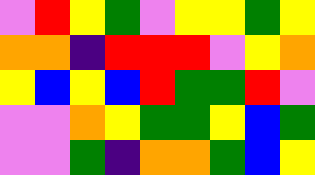[["violet", "red", "yellow", "green", "violet", "yellow", "yellow", "green", "yellow"], ["orange", "orange", "indigo", "red", "red", "red", "violet", "yellow", "orange"], ["yellow", "blue", "yellow", "blue", "red", "green", "green", "red", "violet"], ["violet", "violet", "orange", "yellow", "green", "green", "yellow", "blue", "green"], ["violet", "violet", "green", "indigo", "orange", "orange", "green", "blue", "yellow"]]